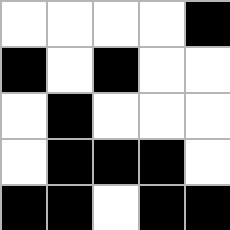[["white", "white", "white", "white", "black"], ["black", "white", "black", "white", "white"], ["white", "black", "white", "white", "white"], ["white", "black", "black", "black", "white"], ["black", "black", "white", "black", "black"]]